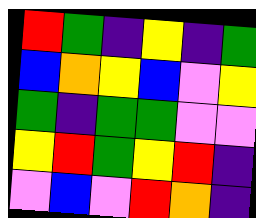[["red", "green", "indigo", "yellow", "indigo", "green"], ["blue", "orange", "yellow", "blue", "violet", "yellow"], ["green", "indigo", "green", "green", "violet", "violet"], ["yellow", "red", "green", "yellow", "red", "indigo"], ["violet", "blue", "violet", "red", "orange", "indigo"]]